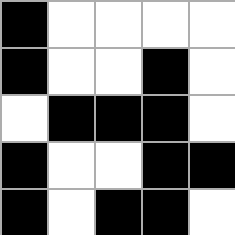[["black", "white", "white", "white", "white"], ["black", "white", "white", "black", "white"], ["white", "black", "black", "black", "white"], ["black", "white", "white", "black", "black"], ["black", "white", "black", "black", "white"]]